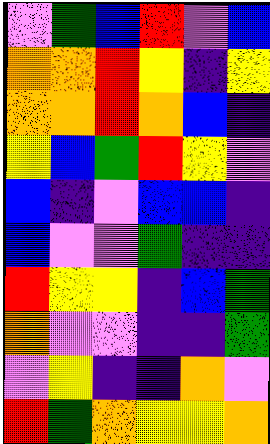[["violet", "green", "blue", "red", "violet", "blue"], ["orange", "orange", "red", "yellow", "indigo", "yellow"], ["orange", "orange", "red", "orange", "blue", "indigo"], ["yellow", "blue", "green", "red", "yellow", "violet"], ["blue", "indigo", "violet", "blue", "blue", "indigo"], ["blue", "violet", "violet", "green", "indigo", "indigo"], ["red", "yellow", "yellow", "indigo", "blue", "green"], ["orange", "violet", "violet", "indigo", "indigo", "green"], ["violet", "yellow", "indigo", "indigo", "orange", "violet"], ["red", "green", "orange", "yellow", "yellow", "orange"]]